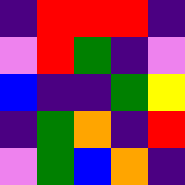[["indigo", "red", "red", "red", "indigo"], ["violet", "red", "green", "indigo", "violet"], ["blue", "indigo", "indigo", "green", "yellow"], ["indigo", "green", "orange", "indigo", "red"], ["violet", "green", "blue", "orange", "indigo"]]